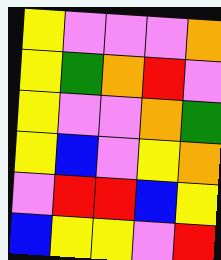[["yellow", "violet", "violet", "violet", "orange"], ["yellow", "green", "orange", "red", "violet"], ["yellow", "violet", "violet", "orange", "green"], ["yellow", "blue", "violet", "yellow", "orange"], ["violet", "red", "red", "blue", "yellow"], ["blue", "yellow", "yellow", "violet", "red"]]